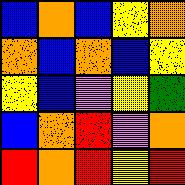[["blue", "orange", "blue", "yellow", "orange"], ["orange", "blue", "orange", "blue", "yellow"], ["yellow", "blue", "violet", "yellow", "green"], ["blue", "orange", "red", "violet", "orange"], ["red", "orange", "red", "yellow", "red"]]